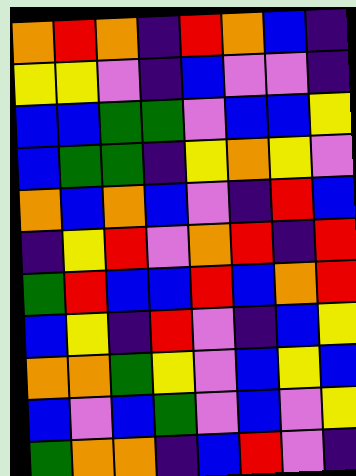[["orange", "red", "orange", "indigo", "red", "orange", "blue", "indigo"], ["yellow", "yellow", "violet", "indigo", "blue", "violet", "violet", "indigo"], ["blue", "blue", "green", "green", "violet", "blue", "blue", "yellow"], ["blue", "green", "green", "indigo", "yellow", "orange", "yellow", "violet"], ["orange", "blue", "orange", "blue", "violet", "indigo", "red", "blue"], ["indigo", "yellow", "red", "violet", "orange", "red", "indigo", "red"], ["green", "red", "blue", "blue", "red", "blue", "orange", "red"], ["blue", "yellow", "indigo", "red", "violet", "indigo", "blue", "yellow"], ["orange", "orange", "green", "yellow", "violet", "blue", "yellow", "blue"], ["blue", "violet", "blue", "green", "violet", "blue", "violet", "yellow"], ["green", "orange", "orange", "indigo", "blue", "red", "violet", "indigo"]]